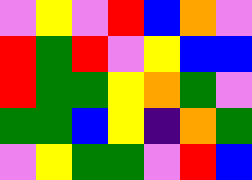[["violet", "yellow", "violet", "red", "blue", "orange", "violet"], ["red", "green", "red", "violet", "yellow", "blue", "blue"], ["red", "green", "green", "yellow", "orange", "green", "violet"], ["green", "green", "blue", "yellow", "indigo", "orange", "green"], ["violet", "yellow", "green", "green", "violet", "red", "blue"]]